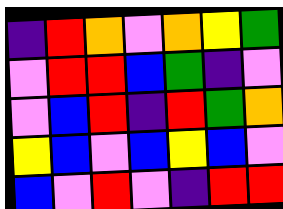[["indigo", "red", "orange", "violet", "orange", "yellow", "green"], ["violet", "red", "red", "blue", "green", "indigo", "violet"], ["violet", "blue", "red", "indigo", "red", "green", "orange"], ["yellow", "blue", "violet", "blue", "yellow", "blue", "violet"], ["blue", "violet", "red", "violet", "indigo", "red", "red"]]